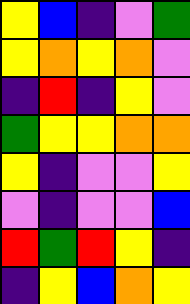[["yellow", "blue", "indigo", "violet", "green"], ["yellow", "orange", "yellow", "orange", "violet"], ["indigo", "red", "indigo", "yellow", "violet"], ["green", "yellow", "yellow", "orange", "orange"], ["yellow", "indigo", "violet", "violet", "yellow"], ["violet", "indigo", "violet", "violet", "blue"], ["red", "green", "red", "yellow", "indigo"], ["indigo", "yellow", "blue", "orange", "yellow"]]